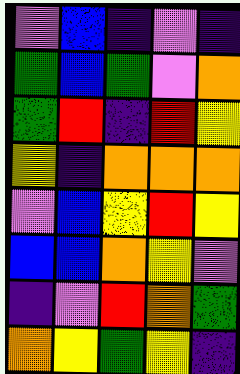[["violet", "blue", "indigo", "violet", "indigo"], ["green", "blue", "green", "violet", "orange"], ["green", "red", "indigo", "red", "yellow"], ["yellow", "indigo", "orange", "orange", "orange"], ["violet", "blue", "yellow", "red", "yellow"], ["blue", "blue", "orange", "yellow", "violet"], ["indigo", "violet", "red", "orange", "green"], ["orange", "yellow", "green", "yellow", "indigo"]]